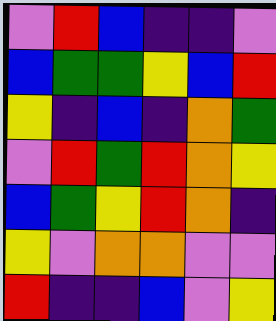[["violet", "red", "blue", "indigo", "indigo", "violet"], ["blue", "green", "green", "yellow", "blue", "red"], ["yellow", "indigo", "blue", "indigo", "orange", "green"], ["violet", "red", "green", "red", "orange", "yellow"], ["blue", "green", "yellow", "red", "orange", "indigo"], ["yellow", "violet", "orange", "orange", "violet", "violet"], ["red", "indigo", "indigo", "blue", "violet", "yellow"]]